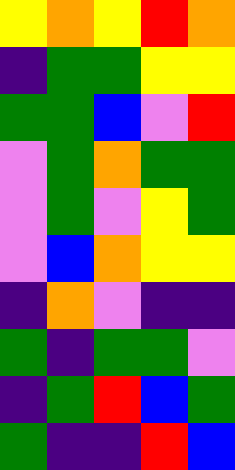[["yellow", "orange", "yellow", "red", "orange"], ["indigo", "green", "green", "yellow", "yellow"], ["green", "green", "blue", "violet", "red"], ["violet", "green", "orange", "green", "green"], ["violet", "green", "violet", "yellow", "green"], ["violet", "blue", "orange", "yellow", "yellow"], ["indigo", "orange", "violet", "indigo", "indigo"], ["green", "indigo", "green", "green", "violet"], ["indigo", "green", "red", "blue", "green"], ["green", "indigo", "indigo", "red", "blue"]]